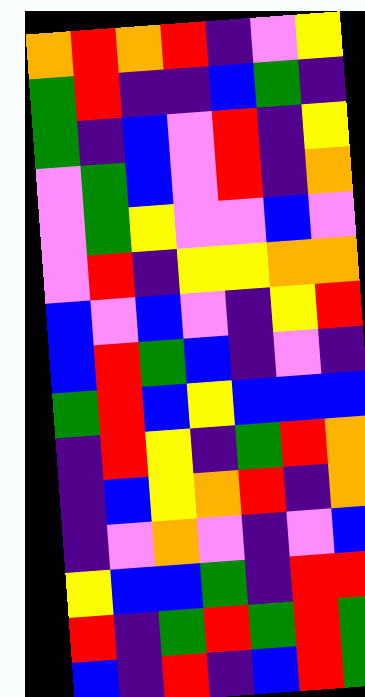[["orange", "red", "orange", "red", "indigo", "violet", "yellow"], ["green", "red", "indigo", "indigo", "blue", "green", "indigo"], ["green", "indigo", "blue", "violet", "red", "indigo", "yellow"], ["violet", "green", "blue", "violet", "red", "indigo", "orange"], ["violet", "green", "yellow", "violet", "violet", "blue", "violet"], ["violet", "red", "indigo", "yellow", "yellow", "orange", "orange"], ["blue", "violet", "blue", "violet", "indigo", "yellow", "red"], ["blue", "red", "green", "blue", "indigo", "violet", "indigo"], ["green", "red", "blue", "yellow", "blue", "blue", "blue"], ["indigo", "red", "yellow", "indigo", "green", "red", "orange"], ["indigo", "blue", "yellow", "orange", "red", "indigo", "orange"], ["indigo", "violet", "orange", "violet", "indigo", "violet", "blue"], ["yellow", "blue", "blue", "green", "indigo", "red", "red"], ["red", "indigo", "green", "red", "green", "red", "green"], ["blue", "indigo", "red", "indigo", "blue", "red", "green"]]